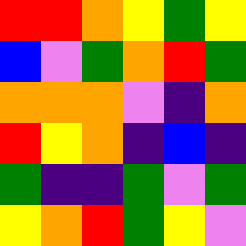[["red", "red", "orange", "yellow", "green", "yellow"], ["blue", "violet", "green", "orange", "red", "green"], ["orange", "orange", "orange", "violet", "indigo", "orange"], ["red", "yellow", "orange", "indigo", "blue", "indigo"], ["green", "indigo", "indigo", "green", "violet", "green"], ["yellow", "orange", "red", "green", "yellow", "violet"]]